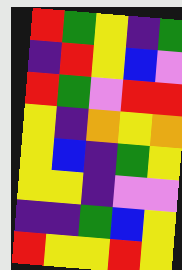[["red", "green", "yellow", "indigo", "green"], ["indigo", "red", "yellow", "blue", "violet"], ["red", "green", "violet", "red", "red"], ["yellow", "indigo", "orange", "yellow", "orange"], ["yellow", "blue", "indigo", "green", "yellow"], ["yellow", "yellow", "indigo", "violet", "violet"], ["indigo", "indigo", "green", "blue", "yellow"], ["red", "yellow", "yellow", "red", "yellow"]]